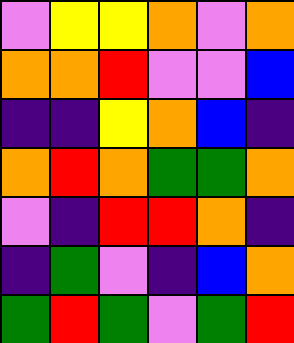[["violet", "yellow", "yellow", "orange", "violet", "orange"], ["orange", "orange", "red", "violet", "violet", "blue"], ["indigo", "indigo", "yellow", "orange", "blue", "indigo"], ["orange", "red", "orange", "green", "green", "orange"], ["violet", "indigo", "red", "red", "orange", "indigo"], ["indigo", "green", "violet", "indigo", "blue", "orange"], ["green", "red", "green", "violet", "green", "red"]]